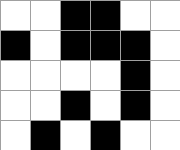[["white", "white", "black", "black", "white", "white"], ["black", "white", "black", "black", "black", "white"], ["white", "white", "white", "white", "black", "white"], ["white", "white", "black", "white", "black", "white"], ["white", "black", "white", "black", "white", "white"]]